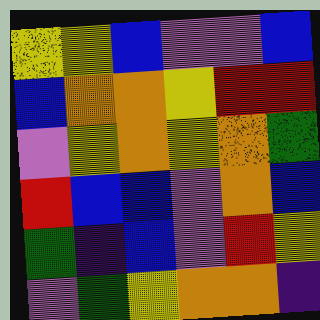[["yellow", "yellow", "blue", "violet", "violet", "blue"], ["blue", "orange", "orange", "yellow", "red", "red"], ["violet", "yellow", "orange", "yellow", "orange", "green"], ["red", "blue", "blue", "violet", "orange", "blue"], ["green", "indigo", "blue", "violet", "red", "yellow"], ["violet", "green", "yellow", "orange", "orange", "indigo"]]